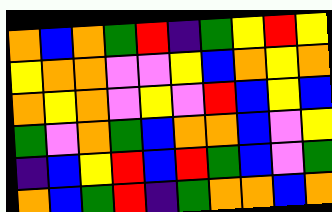[["orange", "blue", "orange", "green", "red", "indigo", "green", "yellow", "red", "yellow"], ["yellow", "orange", "orange", "violet", "violet", "yellow", "blue", "orange", "yellow", "orange"], ["orange", "yellow", "orange", "violet", "yellow", "violet", "red", "blue", "yellow", "blue"], ["green", "violet", "orange", "green", "blue", "orange", "orange", "blue", "violet", "yellow"], ["indigo", "blue", "yellow", "red", "blue", "red", "green", "blue", "violet", "green"], ["orange", "blue", "green", "red", "indigo", "green", "orange", "orange", "blue", "orange"]]